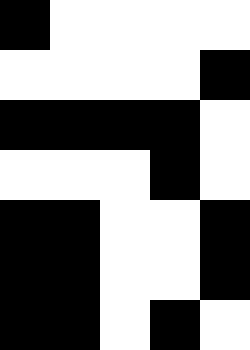[["black", "white", "white", "white", "white"], ["white", "white", "white", "white", "black"], ["black", "black", "black", "black", "white"], ["white", "white", "white", "black", "white"], ["black", "black", "white", "white", "black"], ["black", "black", "white", "white", "black"], ["black", "black", "white", "black", "white"]]